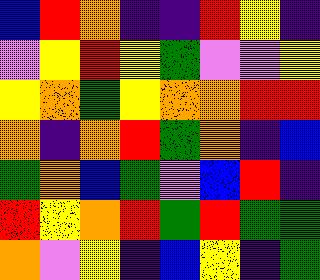[["blue", "red", "orange", "indigo", "indigo", "red", "yellow", "indigo"], ["violet", "yellow", "red", "yellow", "green", "violet", "violet", "yellow"], ["yellow", "orange", "green", "yellow", "orange", "orange", "red", "red"], ["orange", "indigo", "orange", "red", "green", "orange", "indigo", "blue"], ["green", "orange", "blue", "green", "violet", "blue", "red", "indigo"], ["red", "yellow", "orange", "red", "green", "red", "green", "green"], ["orange", "violet", "yellow", "indigo", "blue", "yellow", "indigo", "green"]]